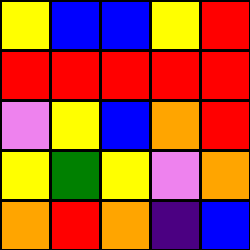[["yellow", "blue", "blue", "yellow", "red"], ["red", "red", "red", "red", "red"], ["violet", "yellow", "blue", "orange", "red"], ["yellow", "green", "yellow", "violet", "orange"], ["orange", "red", "orange", "indigo", "blue"]]